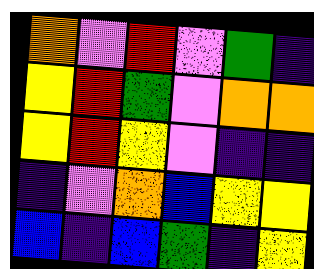[["orange", "violet", "red", "violet", "green", "indigo"], ["yellow", "red", "green", "violet", "orange", "orange"], ["yellow", "red", "yellow", "violet", "indigo", "indigo"], ["indigo", "violet", "orange", "blue", "yellow", "yellow"], ["blue", "indigo", "blue", "green", "indigo", "yellow"]]